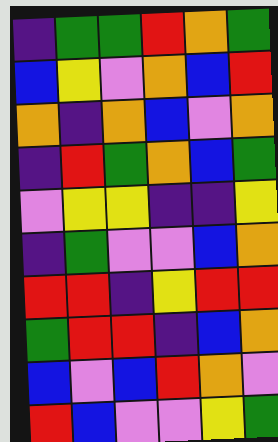[["indigo", "green", "green", "red", "orange", "green"], ["blue", "yellow", "violet", "orange", "blue", "red"], ["orange", "indigo", "orange", "blue", "violet", "orange"], ["indigo", "red", "green", "orange", "blue", "green"], ["violet", "yellow", "yellow", "indigo", "indigo", "yellow"], ["indigo", "green", "violet", "violet", "blue", "orange"], ["red", "red", "indigo", "yellow", "red", "red"], ["green", "red", "red", "indigo", "blue", "orange"], ["blue", "violet", "blue", "red", "orange", "violet"], ["red", "blue", "violet", "violet", "yellow", "green"]]